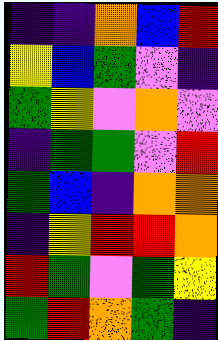[["indigo", "indigo", "orange", "blue", "red"], ["yellow", "blue", "green", "violet", "indigo"], ["green", "yellow", "violet", "orange", "violet"], ["indigo", "green", "green", "violet", "red"], ["green", "blue", "indigo", "orange", "orange"], ["indigo", "yellow", "red", "red", "orange"], ["red", "green", "violet", "green", "yellow"], ["green", "red", "orange", "green", "indigo"]]